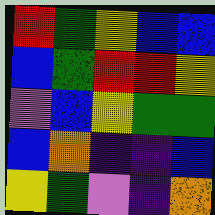[["red", "green", "yellow", "blue", "blue"], ["blue", "green", "red", "red", "yellow"], ["violet", "blue", "yellow", "green", "green"], ["blue", "orange", "indigo", "indigo", "blue"], ["yellow", "green", "violet", "indigo", "orange"]]